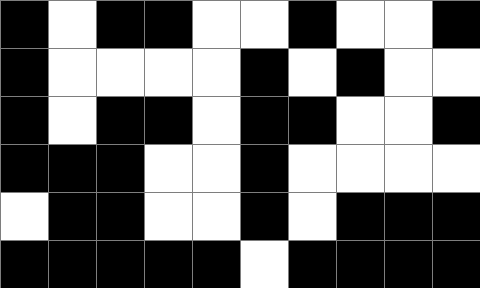[["black", "white", "black", "black", "white", "white", "black", "white", "white", "black"], ["black", "white", "white", "white", "white", "black", "white", "black", "white", "white"], ["black", "white", "black", "black", "white", "black", "black", "white", "white", "black"], ["black", "black", "black", "white", "white", "black", "white", "white", "white", "white"], ["white", "black", "black", "white", "white", "black", "white", "black", "black", "black"], ["black", "black", "black", "black", "black", "white", "black", "black", "black", "black"]]